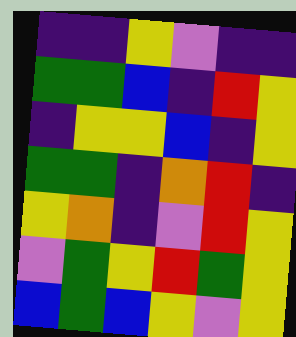[["indigo", "indigo", "yellow", "violet", "indigo", "indigo"], ["green", "green", "blue", "indigo", "red", "yellow"], ["indigo", "yellow", "yellow", "blue", "indigo", "yellow"], ["green", "green", "indigo", "orange", "red", "indigo"], ["yellow", "orange", "indigo", "violet", "red", "yellow"], ["violet", "green", "yellow", "red", "green", "yellow"], ["blue", "green", "blue", "yellow", "violet", "yellow"]]